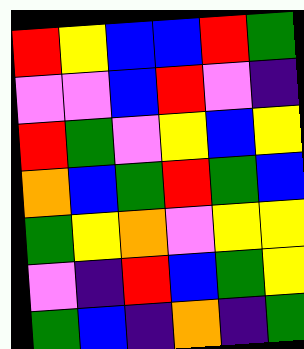[["red", "yellow", "blue", "blue", "red", "green"], ["violet", "violet", "blue", "red", "violet", "indigo"], ["red", "green", "violet", "yellow", "blue", "yellow"], ["orange", "blue", "green", "red", "green", "blue"], ["green", "yellow", "orange", "violet", "yellow", "yellow"], ["violet", "indigo", "red", "blue", "green", "yellow"], ["green", "blue", "indigo", "orange", "indigo", "green"]]